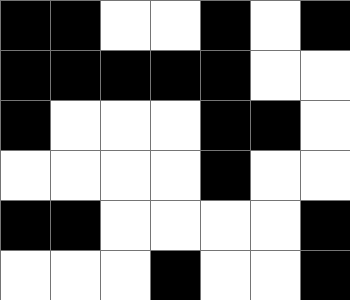[["black", "black", "white", "white", "black", "white", "black"], ["black", "black", "black", "black", "black", "white", "white"], ["black", "white", "white", "white", "black", "black", "white"], ["white", "white", "white", "white", "black", "white", "white"], ["black", "black", "white", "white", "white", "white", "black"], ["white", "white", "white", "black", "white", "white", "black"]]